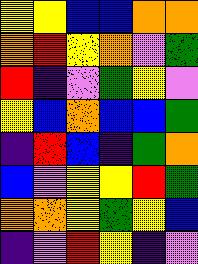[["yellow", "yellow", "blue", "blue", "orange", "orange"], ["orange", "red", "yellow", "orange", "violet", "green"], ["red", "indigo", "violet", "green", "yellow", "violet"], ["yellow", "blue", "orange", "blue", "blue", "green"], ["indigo", "red", "blue", "indigo", "green", "orange"], ["blue", "violet", "yellow", "yellow", "red", "green"], ["orange", "orange", "yellow", "green", "yellow", "blue"], ["indigo", "violet", "red", "yellow", "indigo", "violet"]]